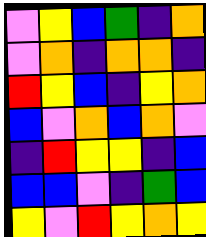[["violet", "yellow", "blue", "green", "indigo", "orange"], ["violet", "orange", "indigo", "orange", "orange", "indigo"], ["red", "yellow", "blue", "indigo", "yellow", "orange"], ["blue", "violet", "orange", "blue", "orange", "violet"], ["indigo", "red", "yellow", "yellow", "indigo", "blue"], ["blue", "blue", "violet", "indigo", "green", "blue"], ["yellow", "violet", "red", "yellow", "orange", "yellow"]]